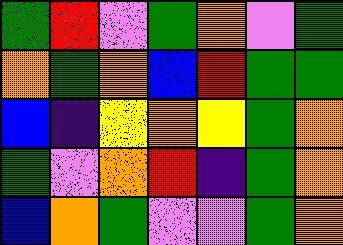[["green", "red", "violet", "green", "orange", "violet", "green"], ["orange", "green", "orange", "blue", "red", "green", "green"], ["blue", "indigo", "yellow", "orange", "yellow", "green", "orange"], ["green", "violet", "orange", "red", "indigo", "green", "orange"], ["blue", "orange", "green", "violet", "violet", "green", "orange"]]